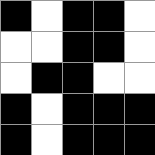[["black", "white", "black", "black", "white"], ["white", "white", "black", "black", "white"], ["white", "black", "black", "white", "white"], ["black", "white", "black", "black", "black"], ["black", "white", "black", "black", "black"]]